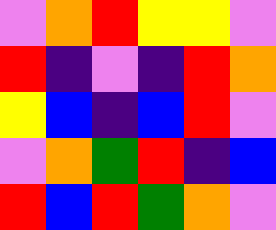[["violet", "orange", "red", "yellow", "yellow", "violet"], ["red", "indigo", "violet", "indigo", "red", "orange"], ["yellow", "blue", "indigo", "blue", "red", "violet"], ["violet", "orange", "green", "red", "indigo", "blue"], ["red", "blue", "red", "green", "orange", "violet"]]